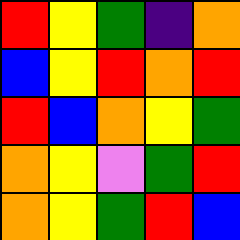[["red", "yellow", "green", "indigo", "orange"], ["blue", "yellow", "red", "orange", "red"], ["red", "blue", "orange", "yellow", "green"], ["orange", "yellow", "violet", "green", "red"], ["orange", "yellow", "green", "red", "blue"]]